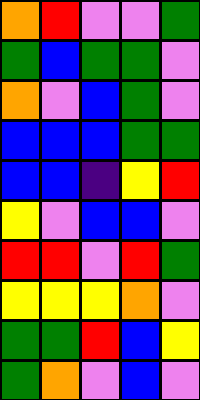[["orange", "red", "violet", "violet", "green"], ["green", "blue", "green", "green", "violet"], ["orange", "violet", "blue", "green", "violet"], ["blue", "blue", "blue", "green", "green"], ["blue", "blue", "indigo", "yellow", "red"], ["yellow", "violet", "blue", "blue", "violet"], ["red", "red", "violet", "red", "green"], ["yellow", "yellow", "yellow", "orange", "violet"], ["green", "green", "red", "blue", "yellow"], ["green", "orange", "violet", "blue", "violet"]]